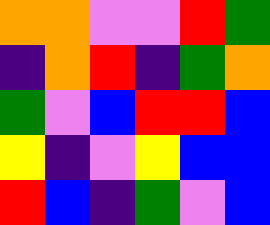[["orange", "orange", "violet", "violet", "red", "green"], ["indigo", "orange", "red", "indigo", "green", "orange"], ["green", "violet", "blue", "red", "red", "blue"], ["yellow", "indigo", "violet", "yellow", "blue", "blue"], ["red", "blue", "indigo", "green", "violet", "blue"]]